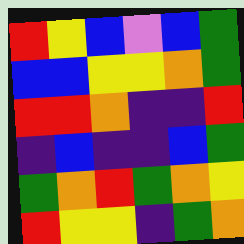[["red", "yellow", "blue", "violet", "blue", "green"], ["blue", "blue", "yellow", "yellow", "orange", "green"], ["red", "red", "orange", "indigo", "indigo", "red"], ["indigo", "blue", "indigo", "indigo", "blue", "green"], ["green", "orange", "red", "green", "orange", "yellow"], ["red", "yellow", "yellow", "indigo", "green", "orange"]]